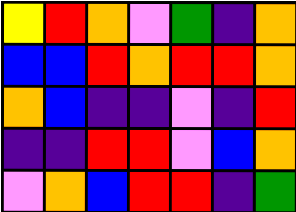[["yellow", "red", "orange", "violet", "green", "indigo", "orange"], ["blue", "blue", "red", "orange", "red", "red", "orange"], ["orange", "blue", "indigo", "indigo", "violet", "indigo", "red"], ["indigo", "indigo", "red", "red", "violet", "blue", "orange"], ["violet", "orange", "blue", "red", "red", "indigo", "green"]]